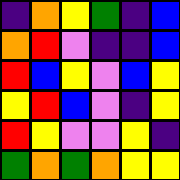[["indigo", "orange", "yellow", "green", "indigo", "blue"], ["orange", "red", "violet", "indigo", "indigo", "blue"], ["red", "blue", "yellow", "violet", "blue", "yellow"], ["yellow", "red", "blue", "violet", "indigo", "yellow"], ["red", "yellow", "violet", "violet", "yellow", "indigo"], ["green", "orange", "green", "orange", "yellow", "yellow"]]